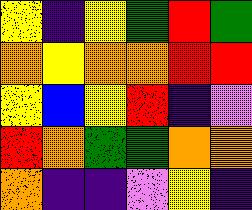[["yellow", "indigo", "yellow", "green", "red", "green"], ["orange", "yellow", "orange", "orange", "red", "red"], ["yellow", "blue", "yellow", "red", "indigo", "violet"], ["red", "orange", "green", "green", "orange", "orange"], ["orange", "indigo", "indigo", "violet", "yellow", "indigo"]]